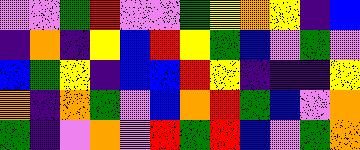[["violet", "violet", "green", "red", "violet", "violet", "green", "yellow", "orange", "yellow", "indigo", "blue"], ["indigo", "orange", "indigo", "yellow", "blue", "red", "yellow", "green", "blue", "violet", "green", "violet"], ["blue", "green", "yellow", "indigo", "blue", "blue", "red", "yellow", "indigo", "indigo", "indigo", "yellow"], ["orange", "indigo", "orange", "green", "violet", "blue", "orange", "red", "green", "blue", "violet", "orange"], ["green", "indigo", "violet", "orange", "violet", "red", "green", "red", "blue", "violet", "green", "orange"]]